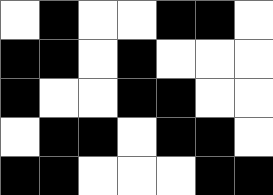[["white", "black", "white", "white", "black", "black", "white"], ["black", "black", "white", "black", "white", "white", "white"], ["black", "white", "white", "black", "black", "white", "white"], ["white", "black", "black", "white", "black", "black", "white"], ["black", "black", "white", "white", "white", "black", "black"]]